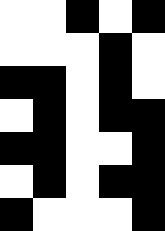[["white", "white", "black", "white", "black"], ["white", "white", "white", "black", "white"], ["black", "black", "white", "black", "white"], ["white", "black", "white", "black", "black"], ["black", "black", "white", "white", "black"], ["white", "black", "white", "black", "black"], ["black", "white", "white", "white", "black"]]